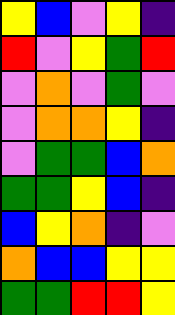[["yellow", "blue", "violet", "yellow", "indigo"], ["red", "violet", "yellow", "green", "red"], ["violet", "orange", "violet", "green", "violet"], ["violet", "orange", "orange", "yellow", "indigo"], ["violet", "green", "green", "blue", "orange"], ["green", "green", "yellow", "blue", "indigo"], ["blue", "yellow", "orange", "indigo", "violet"], ["orange", "blue", "blue", "yellow", "yellow"], ["green", "green", "red", "red", "yellow"]]